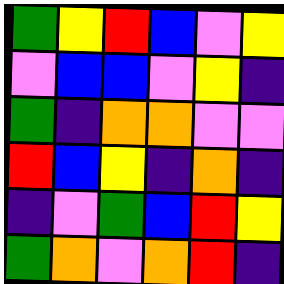[["green", "yellow", "red", "blue", "violet", "yellow"], ["violet", "blue", "blue", "violet", "yellow", "indigo"], ["green", "indigo", "orange", "orange", "violet", "violet"], ["red", "blue", "yellow", "indigo", "orange", "indigo"], ["indigo", "violet", "green", "blue", "red", "yellow"], ["green", "orange", "violet", "orange", "red", "indigo"]]